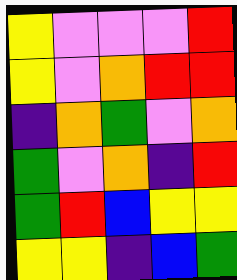[["yellow", "violet", "violet", "violet", "red"], ["yellow", "violet", "orange", "red", "red"], ["indigo", "orange", "green", "violet", "orange"], ["green", "violet", "orange", "indigo", "red"], ["green", "red", "blue", "yellow", "yellow"], ["yellow", "yellow", "indigo", "blue", "green"]]